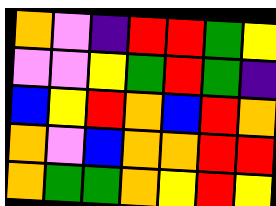[["orange", "violet", "indigo", "red", "red", "green", "yellow"], ["violet", "violet", "yellow", "green", "red", "green", "indigo"], ["blue", "yellow", "red", "orange", "blue", "red", "orange"], ["orange", "violet", "blue", "orange", "orange", "red", "red"], ["orange", "green", "green", "orange", "yellow", "red", "yellow"]]